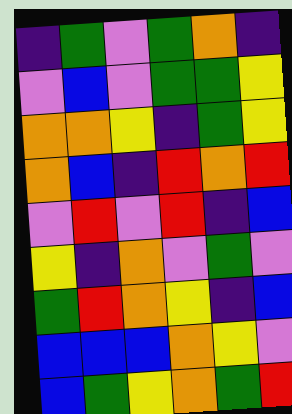[["indigo", "green", "violet", "green", "orange", "indigo"], ["violet", "blue", "violet", "green", "green", "yellow"], ["orange", "orange", "yellow", "indigo", "green", "yellow"], ["orange", "blue", "indigo", "red", "orange", "red"], ["violet", "red", "violet", "red", "indigo", "blue"], ["yellow", "indigo", "orange", "violet", "green", "violet"], ["green", "red", "orange", "yellow", "indigo", "blue"], ["blue", "blue", "blue", "orange", "yellow", "violet"], ["blue", "green", "yellow", "orange", "green", "red"]]